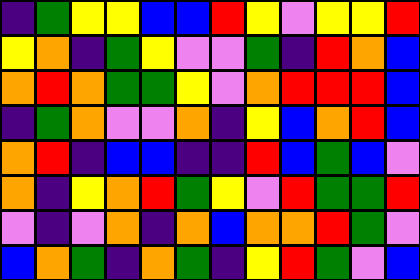[["indigo", "green", "yellow", "yellow", "blue", "blue", "red", "yellow", "violet", "yellow", "yellow", "red"], ["yellow", "orange", "indigo", "green", "yellow", "violet", "violet", "green", "indigo", "red", "orange", "blue"], ["orange", "red", "orange", "green", "green", "yellow", "violet", "orange", "red", "red", "red", "blue"], ["indigo", "green", "orange", "violet", "violet", "orange", "indigo", "yellow", "blue", "orange", "red", "blue"], ["orange", "red", "indigo", "blue", "blue", "indigo", "indigo", "red", "blue", "green", "blue", "violet"], ["orange", "indigo", "yellow", "orange", "red", "green", "yellow", "violet", "red", "green", "green", "red"], ["violet", "indigo", "violet", "orange", "indigo", "orange", "blue", "orange", "orange", "red", "green", "violet"], ["blue", "orange", "green", "indigo", "orange", "green", "indigo", "yellow", "red", "green", "violet", "blue"]]